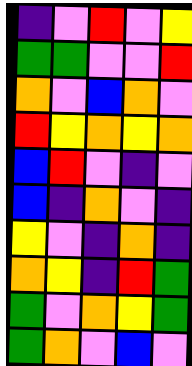[["indigo", "violet", "red", "violet", "yellow"], ["green", "green", "violet", "violet", "red"], ["orange", "violet", "blue", "orange", "violet"], ["red", "yellow", "orange", "yellow", "orange"], ["blue", "red", "violet", "indigo", "violet"], ["blue", "indigo", "orange", "violet", "indigo"], ["yellow", "violet", "indigo", "orange", "indigo"], ["orange", "yellow", "indigo", "red", "green"], ["green", "violet", "orange", "yellow", "green"], ["green", "orange", "violet", "blue", "violet"]]